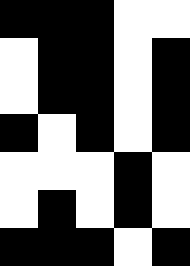[["black", "black", "black", "white", "white"], ["white", "black", "black", "white", "black"], ["white", "black", "black", "white", "black"], ["black", "white", "black", "white", "black"], ["white", "white", "white", "black", "white"], ["white", "black", "white", "black", "white"], ["black", "black", "black", "white", "black"]]